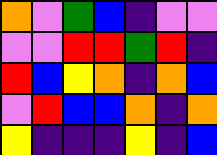[["orange", "violet", "green", "blue", "indigo", "violet", "violet"], ["violet", "violet", "red", "red", "green", "red", "indigo"], ["red", "blue", "yellow", "orange", "indigo", "orange", "blue"], ["violet", "red", "blue", "blue", "orange", "indigo", "orange"], ["yellow", "indigo", "indigo", "indigo", "yellow", "indigo", "blue"]]